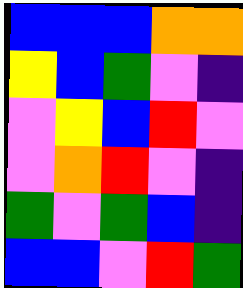[["blue", "blue", "blue", "orange", "orange"], ["yellow", "blue", "green", "violet", "indigo"], ["violet", "yellow", "blue", "red", "violet"], ["violet", "orange", "red", "violet", "indigo"], ["green", "violet", "green", "blue", "indigo"], ["blue", "blue", "violet", "red", "green"]]